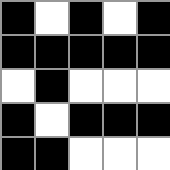[["black", "white", "black", "white", "black"], ["black", "black", "black", "black", "black"], ["white", "black", "white", "white", "white"], ["black", "white", "black", "black", "black"], ["black", "black", "white", "white", "white"]]